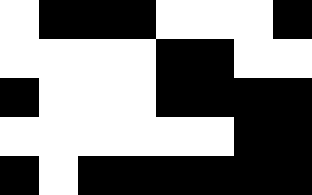[["white", "black", "black", "black", "white", "white", "white", "black"], ["white", "white", "white", "white", "black", "black", "white", "white"], ["black", "white", "white", "white", "black", "black", "black", "black"], ["white", "white", "white", "white", "white", "white", "black", "black"], ["black", "white", "black", "black", "black", "black", "black", "black"]]